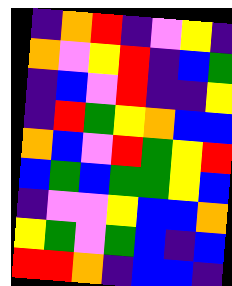[["indigo", "orange", "red", "indigo", "violet", "yellow", "indigo"], ["orange", "violet", "yellow", "red", "indigo", "blue", "green"], ["indigo", "blue", "violet", "red", "indigo", "indigo", "yellow"], ["indigo", "red", "green", "yellow", "orange", "blue", "blue"], ["orange", "blue", "violet", "red", "green", "yellow", "red"], ["blue", "green", "blue", "green", "green", "yellow", "blue"], ["indigo", "violet", "violet", "yellow", "blue", "blue", "orange"], ["yellow", "green", "violet", "green", "blue", "indigo", "blue"], ["red", "red", "orange", "indigo", "blue", "blue", "indigo"]]